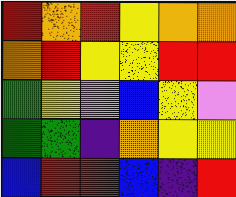[["red", "orange", "red", "yellow", "orange", "orange"], ["orange", "red", "yellow", "yellow", "red", "red"], ["green", "yellow", "violet", "blue", "yellow", "violet"], ["green", "green", "indigo", "orange", "yellow", "yellow"], ["blue", "red", "red", "blue", "indigo", "red"]]